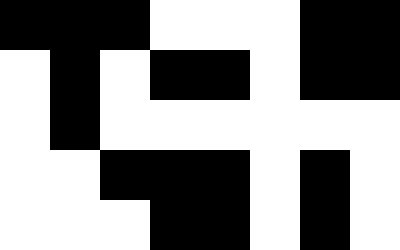[["black", "black", "black", "white", "white", "white", "black", "black"], ["white", "black", "white", "black", "black", "white", "black", "black"], ["white", "black", "white", "white", "white", "white", "white", "white"], ["white", "white", "black", "black", "black", "white", "black", "white"], ["white", "white", "white", "black", "black", "white", "black", "white"]]